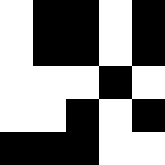[["white", "black", "black", "white", "black"], ["white", "black", "black", "white", "black"], ["white", "white", "white", "black", "white"], ["white", "white", "black", "white", "black"], ["black", "black", "black", "white", "white"]]